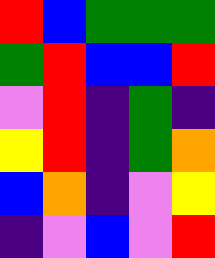[["red", "blue", "green", "green", "green"], ["green", "red", "blue", "blue", "red"], ["violet", "red", "indigo", "green", "indigo"], ["yellow", "red", "indigo", "green", "orange"], ["blue", "orange", "indigo", "violet", "yellow"], ["indigo", "violet", "blue", "violet", "red"]]